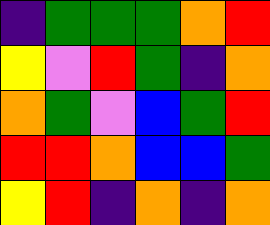[["indigo", "green", "green", "green", "orange", "red"], ["yellow", "violet", "red", "green", "indigo", "orange"], ["orange", "green", "violet", "blue", "green", "red"], ["red", "red", "orange", "blue", "blue", "green"], ["yellow", "red", "indigo", "orange", "indigo", "orange"]]